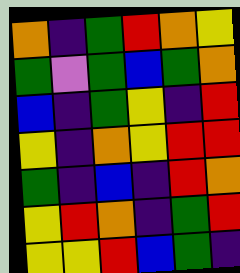[["orange", "indigo", "green", "red", "orange", "yellow"], ["green", "violet", "green", "blue", "green", "orange"], ["blue", "indigo", "green", "yellow", "indigo", "red"], ["yellow", "indigo", "orange", "yellow", "red", "red"], ["green", "indigo", "blue", "indigo", "red", "orange"], ["yellow", "red", "orange", "indigo", "green", "red"], ["yellow", "yellow", "red", "blue", "green", "indigo"]]